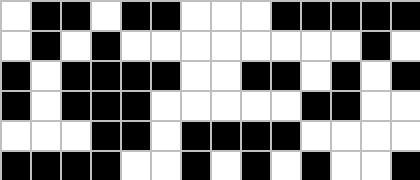[["white", "black", "black", "white", "black", "black", "white", "white", "white", "black", "black", "black", "black", "black"], ["white", "black", "white", "black", "white", "white", "white", "white", "white", "white", "white", "white", "black", "white"], ["black", "white", "black", "black", "black", "black", "white", "white", "black", "black", "white", "black", "white", "black"], ["black", "white", "black", "black", "black", "white", "white", "white", "white", "white", "black", "black", "white", "white"], ["white", "white", "white", "black", "black", "white", "black", "black", "black", "black", "white", "white", "white", "white"], ["black", "black", "black", "black", "white", "white", "black", "white", "black", "white", "black", "white", "white", "black"]]